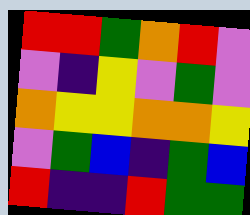[["red", "red", "green", "orange", "red", "violet"], ["violet", "indigo", "yellow", "violet", "green", "violet"], ["orange", "yellow", "yellow", "orange", "orange", "yellow"], ["violet", "green", "blue", "indigo", "green", "blue"], ["red", "indigo", "indigo", "red", "green", "green"]]